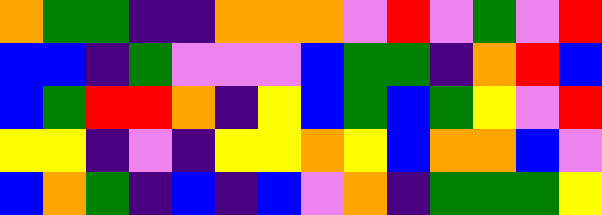[["orange", "green", "green", "indigo", "indigo", "orange", "orange", "orange", "violet", "red", "violet", "green", "violet", "red"], ["blue", "blue", "indigo", "green", "violet", "violet", "violet", "blue", "green", "green", "indigo", "orange", "red", "blue"], ["blue", "green", "red", "red", "orange", "indigo", "yellow", "blue", "green", "blue", "green", "yellow", "violet", "red"], ["yellow", "yellow", "indigo", "violet", "indigo", "yellow", "yellow", "orange", "yellow", "blue", "orange", "orange", "blue", "violet"], ["blue", "orange", "green", "indigo", "blue", "indigo", "blue", "violet", "orange", "indigo", "green", "green", "green", "yellow"]]